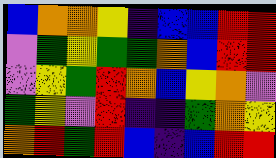[["blue", "orange", "orange", "yellow", "indigo", "blue", "blue", "red", "red"], ["violet", "green", "yellow", "green", "green", "orange", "blue", "red", "red"], ["violet", "yellow", "green", "red", "orange", "blue", "yellow", "orange", "violet"], ["green", "yellow", "violet", "red", "indigo", "indigo", "green", "orange", "yellow"], ["orange", "red", "green", "red", "blue", "indigo", "blue", "red", "red"]]